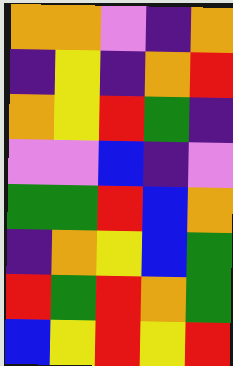[["orange", "orange", "violet", "indigo", "orange"], ["indigo", "yellow", "indigo", "orange", "red"], ["orange", "yellow", "red", "green", "indigo"], ["violet", "violet", "blue", "indigo", "violet"], ["green", "green", "red", "blue", "orange"], ["indigo", "orange", "yellow", "blue", "green"], ["red", "green", "red", "orange", "green"], ["blue", "yellow", "red", "yellow", "red"]]